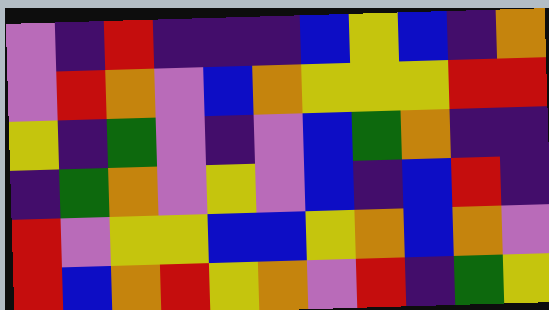[["violet", "indigo", "red", "indigo", "indigo", "indigo", "blue", "yellow", "blue", "indigo", "orange"], ["violet", "red", "orange", "violet", "blue", "orange", "yellow", "yellow", "yellow", "red", "red"], ["yellow", "indigo", "green", "violet", "indigo", "violet", "blue", "green", "orange", "indigo", "indigo"], ["indigo", "green", "orange", "violet", "yellow", "violet", "blue", "indigo", "blue", "red", "indigo"], ["red", "violet", "yellow", "yellow", "blue", "blue", "yellow", "orange", "blue", "orange", "violet"], ["red", "blue", "orange", "red", "yellow", "orange", "violet", "red", "indigo", "green", "yellow"]]